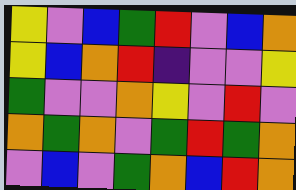[["yellow", "violet", "blue", "green", "red", "violet", "blue", "orange"], ["yellow", "blue", "orange", "red", "indigo", "violet", "violet", "yellow"], ["green", "violet", "violet", "orange", "yellow", "violet", "red", "violet"], ["orange", "green", "orange", "violet", "green", "red", "green", "orange"], ["violet", "blue", "violet", "green", "orange", "blue", "red", "orange"]]